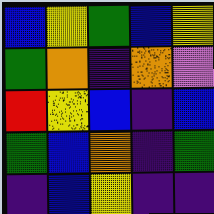[["blue", "yellow", "green", "blue", "yellow"], ["green", "orange", "indigo", "orange", "violet"], ["red", "yellow", "blue", "indigo", "blue"], ["green", "blue", "orange", "indigo", "green"], ["indigo", "blue", "yellow", "indigo", "indigo"]]